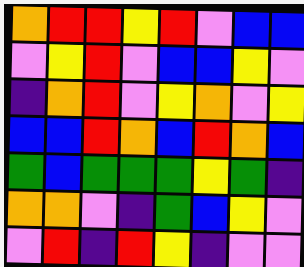[["orange", "red", "red", "yellow", "red", "violet", "blue", "blue"], ["violet", "yellow", "red", "violet", "blue", "blue", "yellow", "violet"], ["indigo", "orange", "red", "violet", "yellow", "orange", "violet", "yellow"], ["blue", "blue", "red", "orange", "blue", "red", "orange", "blue"], ["green", "blue", "green", "green", "green", "yellow", "green", "indigo"], ["orange", "orange", "violet", "indigo", "green", "blue", "yellow", "violet"], ["violet", "red", "indigo", "red", "yellow", "indigo", "violet", "violet"]]